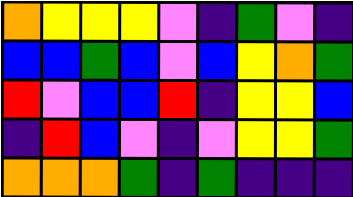[["orange", "yellow", "yellow", "yellow", "violet", "indigo", "green", "violet", "indigo"], ["blue", "blue", "green", "blue", "violet", "blue", "yellow", "orange", "green"], ["red", "violet", "blue", "blue", "red", "indigo", "yellow", "yellow", "blue"], ["indigo", "red", "blue", "violet", "indigo", "violet", "yellow", "yellow", "green"], ["orange", "orange", "orange", "green", "indigo", "green", "indigo", "indigo", "indigo"]]